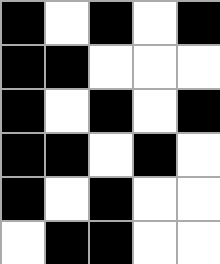[["black", "white", "black", "white", "black"], ["black", "black", "white", "white", "white"], ["black", "white", "black", "white", "black"], ["black", "black", "white", "black", "white"], ["black", "white", "black", "white", "white"], ["white", "black", "black", "white", "white"]]